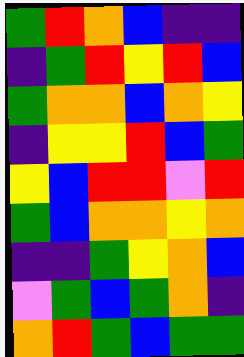[["green", "red", "orange", "blue", "indigo", "indigo"], ["indigo", "green", "red", "yellow", "red", "blue"], ["green", "orange", "orange", "blue", "orange", "yellow"], ["indigo", "yellow", "yellow", "red", "blue", "green"], ["yellow", "blue", "red", "red", "violet", "red"], ["green", "blue", "orange", "orange", "yellow", "orange"], ["indigo", "indigo", "green", "yellow", "orange", "blue"], ["violet", "green", "blue", "green", "orange", "indigo"], ["orange", "red", "green", "blue", "green", "green"]]